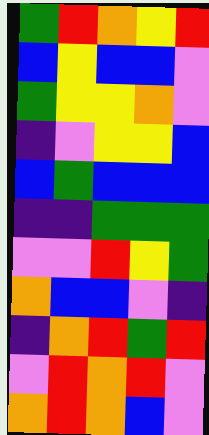[["green", "red", "orange", "yellow", "red"], ["blue", "yellow", "blue", "blue", "violet"], ["green", "yellow", "yellow", "orange", "violet"], ["indigo", "violet", "yellow", "yellow", "blue"], ["blue", "green", "blue", "blue", "blue"], ["indigo", "indigo", "green", "green", "green"], ["violet", "violet", "red", "yellow", "green"], ["orange", "blue", "blue", "violet", "indigo"], ["indigo", "orange", "red", "green", "red"], ["violet", "red", "orange", "red", "violet"], ["orange", "red", "orange", "blue", "violet"]]